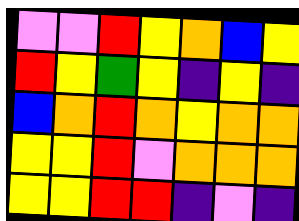[["violet", "violet", "red", "yellow", "orange", "blue", "yellow"], ["red", "yellow", "green", "yellow", "indigo", "yellow", "indigo"], ["blue", "orange", "red", "orange", "yellow", "orange", "orange"], ["yellow", "yellow", "red", "violet", "orange", "orange", "orange"], ["yellow", "yellow", "red", "red", "indigo", "violet", "indigo"]]